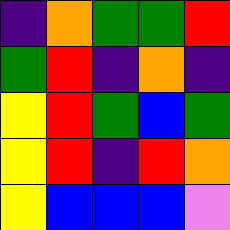[["indigo", "orange", "green", "green", "red"], ["green", "red", "indigo", "orange", "indigo"], ["yellow", "red", "green", "blue", "green"], ["yellow", "red", "indigo", "red", "orange"], ["yellow", "blue", "blue", "blue", "violet"]]